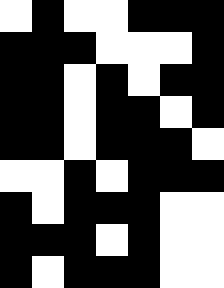[["white", "black", "white", "white", "black", "black", "black"], ["black", "black", "black", "white", "white", "white", "black"], ["black", "black", "white", "black", "white", "black", "black"], ["black", "black", "white", "black", "black", "white", "black"], ["black", "black", "white", "black", "black", "black", "white"], ["white", "white", "black", "white", "black", "black", "black"], ["black", "white", "black", "black", "black", "white", "white"], ["black", "black", "black", "white", "black", "white", "white"], ["black", "white", "black", "black", "black", "white", "white"]]